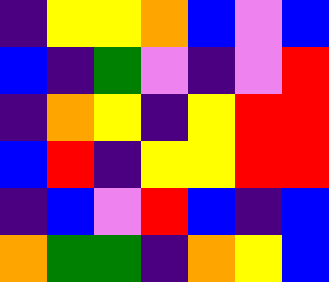[["indigo", "yellow", "yellow", "orange", "blue", "violet", "blue"], ["blue", "indigo", "green", "violet", "indigo", "violet", "red"], ["indigo", "orange", "yellow", "indigo", "yellow", "red", "red"], ["blue", "red", "indigo", "yellow", "yellow", "red", "red"], ["indigo", "blue", "violet", "red", "blue", "indigo", "blue"], ["orange", "green", "green", "indigo", "orange", "yellow", "blue"]]